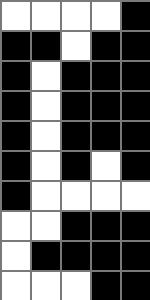[["white", "white", "white", "white", "black"], ["black", "black", "white", "black", "black"], ["black", "white", "black", "black", "black"], ["black", "white", "black", "black", "black"], ["black", "white", "black", "black", "black"], ["black", "white", "black", "white", "black"], ["black", "white", "white", "white", "white"], ["white", "white", "black", "black", "black"], ["white", "black", "black", "black", "black"], ["white", "white", "white", "black", "black"]]